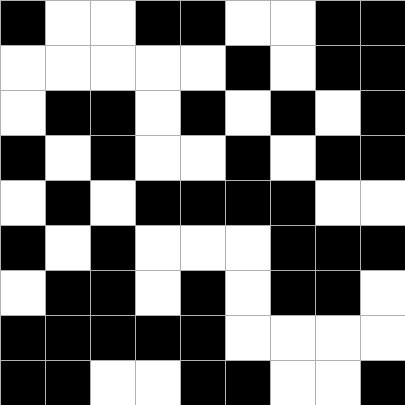[["black", "white", "white", "black", "black", "white", "white", "black", "black"], ["white", "white", "white", "white", "white", "black", "white", "black", "black"], ["white", "black", "black", "white", "black", "white", "black", "white", "black"], ["black", "white", "black", "white", "white", "black", "white", "black", "black"], ["white", "black", "white", "black", "black", "black", "black", "white", "white"], ["black", "white", "black", "white", "white", "white", "black", "black", "black"], ["white", "black", "black", "white", "black", "white", "black", "black", "white"], ["black", "black", "black", "black", "black", "white", "white", "white", "white"], ["black", "black", "white", "white", "black", "black", "white", "white", "black"]]